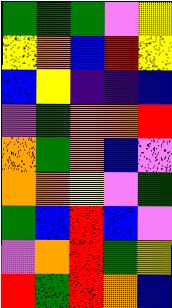[["green", "green", "green", "violet", "yellow"], ["yellow", "orange", "blue", "red", "yellow"], ["blue", "yellow", "indigo", "indigo", "blue"], ["violet", "green", "orange", "orange", "red"], ["orange", "green", "orange", "blue", "violet"], ["orange", "orange", "yellow", "violet", "green"], ["green", "blue", "red", "blue", "violet"], ["violet", "orange", "red", "green", "yellow"], ["red", "green", "red", "orange", "blue"]]